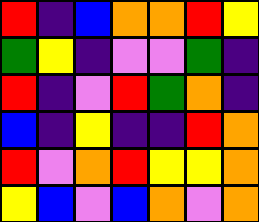[["red", "indigo", "blue", "orange", "orange", "red", "yellow"], ["green", "yellow", "indigo", "violet", "violet", "green", "indigo"], ["red", "indigo", "violet", "red", "green", "orange", "indigo"], ["blue", "indigo", "yellow", "indigo", "indigo", "red", "orange"], ["red", "violet", "orange", "red", "yellow", "yellow", "orange"], ["yellow", "blue", "violet", "blue", "orange", "violet", "orange"]]